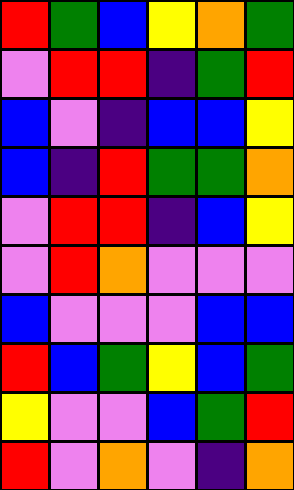[["red", "green", "blue", "yellow", "orange", "green"], ["violet", "red", "red", "indigo", "green", "red"], ["blue", "violet", "indigo", "blue", "blue", "yellow"], ["blue", "indigo", "red", "green", "green", "orange"], ["violet", "red", "red", "indigo", "blue", "yellow"], ["violet", "red", "orange", "violet", "violet", "violet"], ["blue", "violet", "violet", "violet", "blue", "blue"], ["red", "blue", "green", "yellow", "blue", "green"], ["yellow", "violet", "violet", "blue", "green", "red"], ["red", "violet", "orange", "violet", "indigo", "orange"]]